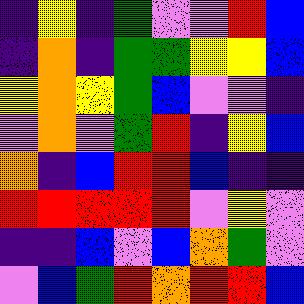[["indigo", "yellow", "indigo", "green", "violet", "violet", "red", "blue"], ["indigo", "orange", "indigo", "green", "green", "yellow", "yellow", "blue"], ["yellow", "orange", "yellow", "green", "blue", "violet", "violet", "indigo"], ["violet", "orange", "violet", "green", "red", "indigo", "yellow", "blue"], ["orange", "indigo", "blue", "red", "red", "blue", "indigo", "indigo"], ["red", "red", "red", "red", "red", "violet", "yellow", "violet"], ["indigo", "indigo", "blue", "violet", "blue", "orange", "green", "violet"], ["violet", "blue", "green", "red", "orange", "red", "red", "blue"]]